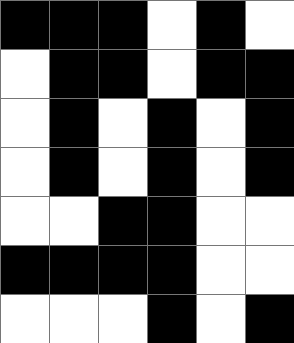[["black", "black", "black", "white", "black", "white"], ["white", "black", "black", "white", "black", "black"], ["white", "black", "white", "black", "white", "black"], ["white", "black", "white", "black", "white", "black"], ["white", "white", "black", "black", "white", "white"], ["black", "black", "black", "black", "white", "white"], ["white", "white", "white", "black", "white", "black"]]